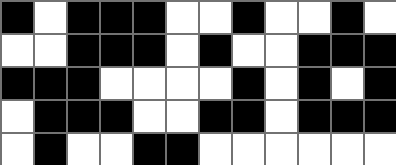[["black", "white", "black", "black", "black", "white", "white", "black", "white", "white", "black", "white"], ["white", "white", "black", "black", "black", "white", "black", "white", "white", "black", "black", "black"], ["black", "black", "black", "white", "white", "white", "white", "black", "white", "black", "white", "black"], ["white", "black", "black", "black", "white", "white", "black", "black", "white", "black", "black", "black"], ["white", "black", "white", "white", "black", "black", "white", "white", "white", "white", "white", "white"]]